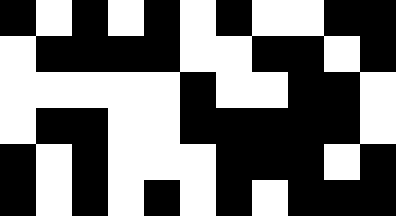[["black", "white", "black", "white", "black", "white", "black", "white", "white", "black", "black"], ["white", "black", "black", "black", "black", "white", "white", "black", "black", "white", "black"], ["white", "white", "white", "white", "white", "black", "white", "white", "black", "black", "white"], ["white", "black", "black", "white", "white", "black", "black", "black", "black", "black", "white"], ["black", "white", "black", "white", "white", "white", "black", "black", "black", "white", "black"], ["black", "white", "black", "white", "black", "white", "black", "white", "black", "black", "black"]]